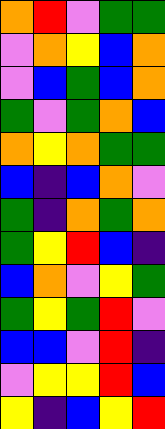[["orange", "red", "violet", "green", "green"], ["violet", "orange", "yellow", "blue", "orange"], ["violet", "blue", "green", "blue", "orange"], ["green", "violet", "green", "orange", "blue"], ["orange", "yellow", "orange", "green", "green"], ["blue", "indigo", "blue", "orange", "violet"], ["green", "indigo", "orange", "green", "orange"], ["green", "yellow", "red", "blue", "indigo"], ["blue", "orange", "violet", "yellow", "green"], ["green", "yellow", "green", "red", "violet"], ["blue", "blue", "violet", "red", "indigo"], ["violet", "yellow", "yellow", "red", "blue"], ["yellow", "indigo", "blue", "yellow", "red"]]